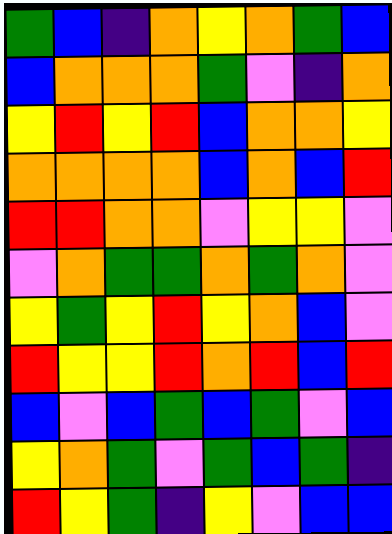[["green", "blue", "indigo", "orange", "yellow", "orange", "green", "blue"], ["blue", "orange", "orange", "orange", "green", "violet", "indigo", "orange"], ["yellow", "red", "yellow", "red", "blue", "orange", "orange", "yellow"], ["orange", "orange", "orange", "orange", "blue", "orange", "blue", "red"], ["red", "red", "orange", "orange", "violet", "yellow", "yellow", "violet"], ["violet", "orange", "green", "green", "orange", "green", "orange", "violet"], ["yellow", "green", "yellow", "red", "yellow", "orange", "blue", "violet"], ["red", "yellow", "yellow", "red", "orange", "red", "blue", "red"], ["blue", "violet", "blue", "green", "blue", "green", "violet", "blue"], ["yellow", "orange", "green", "violet", "green", "blue", "green", "indigo"], ["red", "yellow", "green", "indigo", "yellow", "violet", "blue", "blue"]]